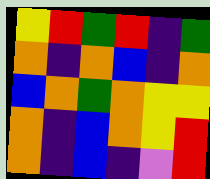[["yellow", "red", "green", "red", "indigo", "green"], ["orange", "indigo", "orange", "blue", "indigo", "orange"], ["blue", "orange", "green", "orange", "yellow", "yellow"], ["orange", "indigo", "blue", "orange", "yellow", "red"], ["orange", "indigo", "blue", "indigo", "violet", "red"]]